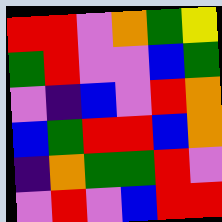[["red", "red", "violet", "orange", "green", "yellow"], ["green", "red", "violet", "violet", "blue", "green"], ["violet", "indigo", "blue", "violet", "red", "orange"], ["blue", "green", "red", "red", "blue", "orange"], ["indigo", "orange", "green", "green", "red", "violet"], ["violet", "red", "violet", "blue", "red", "red"]]